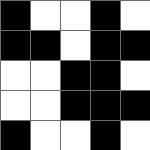[["black", "white", "white", "black", "white"], ["black", "black", "white", "black", "black"], ["white", "white", "black", "black", "white"], ["white", "white", "black", "black", "black"], ["black", "white", "white", "black", "white"]]